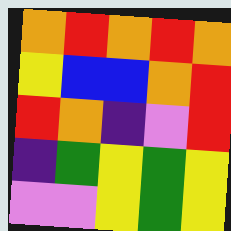[["orange", "red", "orange", "red", "orange"], ["yellow", "blue", "blue", "orange", "red"], ["red", "orange", "indigo", "violet", "red"], ["indigo", "green", "yellow", "green", "yellow"], ["violet", "violet", "yellow", "green", "yellow"]]